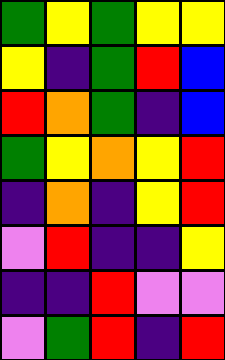[["green", "yellow", "green", "yellow", "yellow"], ["yellow", "indigo", "green", "red", "blue"], ["red", "orange", "green", "indigo", "blue"], ["green", "yellow", "orange", "yellow", "red"], ["indigo", "orange", "indigo", "yellow", "red"], ["violet", "red", "indigo", "indigo", "yellow"], ["indigo", "indigo", "red", "violet", "violet"], ["violet", "green", "red", "indigo", "red"]]